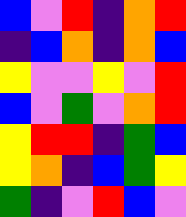[["blue", "violet", "red", "indigo", "orange", "red"], ["indigo", "blue", "orange", "indigo", "orange", "blue"], ["yellow", "violet", "violet", "yellow", "violet", "red"], ["blue", "violet", "green", "violet", "orange", "red"], ["yellow", "red", "red", "indigo", "green", "blue"], ["yellow", "orange", "indigo", "blue", "green", "yellow"], ["green", "indigo", "violet", "red", "blue", "violet"]]